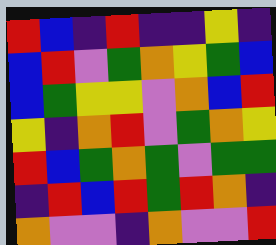[["red", "blue", "indigo", "red", "indigo", "indigo", "yellow", "indigo"], ["blue", "red", "violet", "green", "orange", "yellow", "green", "blue"], ["blue", "green", "yellow", "yellow", "violet", "orange", "blue", "red"], ["yellow", "indigo", "orange", "red", "violet", "green", "orange", "yellow"], ["red", "blue", "green", "orange", "green", "violet", "green", "green"], ["indigo", "red", "blue", "red", "green", "red", "orange", "indigo"], ["orange", "violet", "violet", "indigo", "orange", "violet", "violet", "red"]]